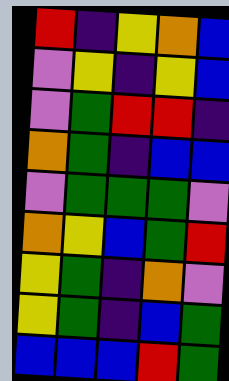[["red", "indigo", "yellow", "orange", "blue"], ["violet", "yellow", "indigo", "yellow", "blue"], ["violet", "green", "red", "red", "indigo"], ["orange", "green", "indigo", "blue", "blue"], ["violet", "green", "green", "green", "violet"], ["orange", "yellow", "blue", "green", "red"], ["yellow", "green", "indigo", "orange", "violet"], ["yellow", "green", "indigo", "blue", "green"], ["blue", "blue", "blue", "red", "green"]]